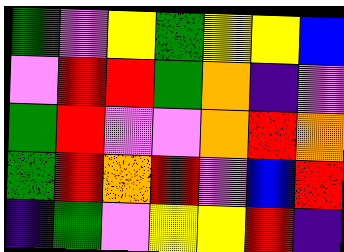[["green", "violet", "yellow", "green", "yellow", "yellow", "blue"], ["violet", "red", "red", "green", "orange", "indigo", "violet"], ["green", "red", "violet", "violet", "orange", "red", "orange"], ["green", "red", "orange", "red", "violet", "blue", "red"], ["indigo", "green", "violet", "yellow", "yellow", "red", "indigo"]]